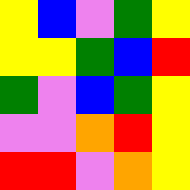[["yellow", "blue", "violet", "green", "yellow"], ["yellow", "yellow", "green", "blue", "red"], ["green", "violet", "blue", "green", "yellow"], ["violet", "violet", "orange", "red", "yellow"], ["red", "red", "violet", "orange", "yellow"]]